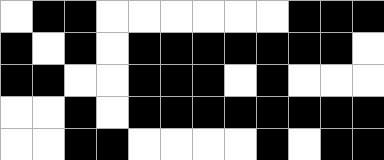[["white", "black", "black", "white", "white", "white", "white", "white", "white", "black", "black", "black"], ["black", "white", "black", "white", "black", "black", "black", "black", "black", "black", "black", "white"], ["black", "black", "white", "white", "black", "black", "black", "white", "black", "white", "white", "white"], ["white", "white", "black", "white", "black", "black", "black", "black", "black", "black", "black", "black"], ["white", "white", "black", "black", "white", "white", "white", "white", "black", "white", "black", "black"]]